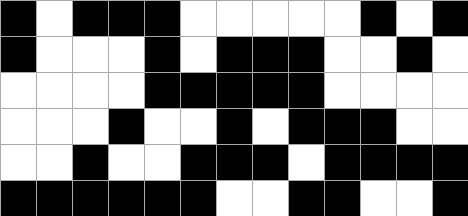[["black", "white", "black", "black", "black", "white", "white", "white", "white", "white", "black", "white", "black"], ["black", "white", "white", "white", "black", "white", "black", "black", "black", "white", "white", "black", "white"], ["white", "white", "white", "white", "black", "black", "black", "black", "black", "white", "white", "white", "white"], ["white", "white", "white", "black", "white", "white", "black", "white", "black", "black", "black", "white", "white"], ["white", "white", "black", "white", "white", "black", "black", "black", "white", "black", "black", "black", "black"], ["black", "black", "black", "black", "black", "black", "white", "white", "black", "black", "white", "white", "black"]]